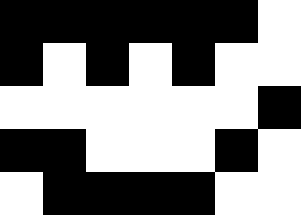[["black", "black", "black", "black", "black", "black", "white"], ["black", "white", "black", "white", "black", "white", "white"], ["white", "white", "white", "white", "white", "white", "black"], ["black", "black", "white", "white", "white", "black", "white"], ["white", "black", "black", "black", "black", "white", "white"]]